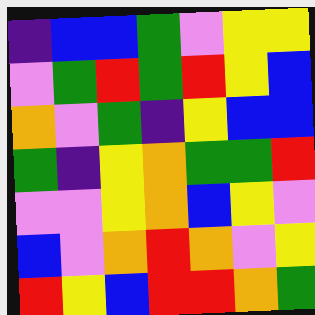[["indigo", "blue", "blue", "green", "violet", "yellow", "yellow"], ["violet", "green", "red", "green", "red", "yellow", "blue"], ["orange", "violet", "green", "indigo", "yellow", "blue", "blue"], ["green", "indigo", "yellow", "orange", "green", "green", "red"], ["violet", "violet", "yellow", "orange", "blue", "yellow", "violet"], ["blue", "violet", "orange", "red", "orange", "violet", "yellow"], ["red", "yellow", "blue", "red", "red", "orange", "green"]]